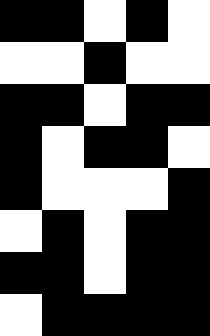[["black", "black", "white", "black", "white"], ["white", "white", "black", "white", "white"], ["black", "black", "white", "black", "black"], ["black", "white", "black", "black", "white"], ["black", "white", "white", "white", "black"], ["white", "black", "white", "black", "black"], ["black", "black", "white", "black", "black"], ["white", "black", "black", "black", "black"]]